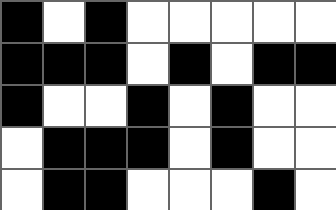[["black", "white", "black", "white", "white", "white", "white", "white"], ["black", "black", "black", "white", "black", "white", "black", "black"], ["black", "white", "white", "black", "white", "black", "white", "white"], ["white", "black", "black", "black", "white", "black", "white", "white"], ["white", "black", "black", "white", "white", "white", "black", "white"]]